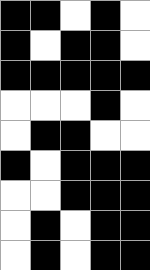[["black", "black", "white", "black", "white"], ["black", "white", "black", "black", "white"], ["black", "black", "black", "black", "black"], ["white", "white", "white", "black", "white"], ["white", "black", "black", "white", "white"], ["black", "white", "black", "black", "black"], ["white", "white", "black", "black", "black"], ["white", "black", "white", "black", "black"], ["white", "black", "white", "black", "black"]]